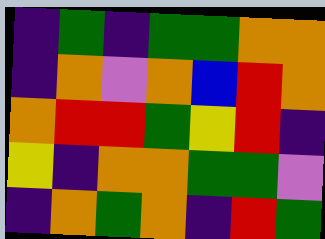[["indigo", "green", "indigo", "green", "green", "orange", "orange"], ["indigo", "orange", "violet", "orange", "blue", "red", "orange"], ["orange", "red", "red", "green", "yellow", "red", "indigo"], ["yellow", "indigo", "orange", "orange", "green", "green", "violet"], ["indigo", "orange", "green", "orange", "indigo", "red", "green"]]